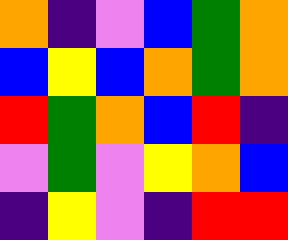[["orange", "indigo", "violet", "blue", "green", "orange"], ["blue", "yellow", "blue", "orange", "green", "orange"], ["red", "green", "orange", "blue", "red", "indigo"], ["violet", "green", "violet", "yellow", "orange", "blue"], ["indigo", "yellow", "violet", "indigo", "red", "red"]]